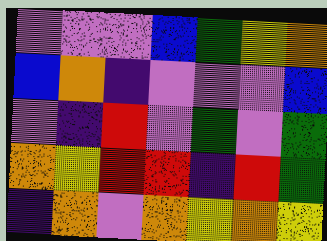[["violet", "violet", "violet", "blue", "green", "yellow", "orange"], ["blue", "orange", "indigo", "violet", "violet", "violet", "blue"], ["violet", "indigo", "red", "violet", "green", "violet", "green"], ["orange", "yellow", "red", "red", "indigo", "red", "green"], ["indigo", "orange", "violet", "orange", "yellow", "orange", "yellow"]]